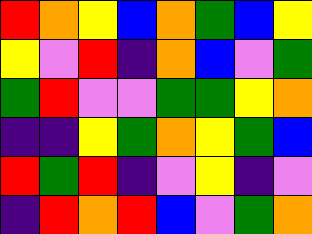[["red", "orange", "yellow", "blue", "orange", "green", "blue", "yellow"], ["yellow", "violet", "red", "indigo", "orange", "blue", "violet", "green"], ["green", "red", "violet", "violet", "green", "green", "yellow", "orange"], ["indigo", "indigo", "yellow", "green", "orange", "yellow", "green", "blue"], ["red", "green", "red", "indigo", "violet", "yellow", "indigo", "violet"], ["indigo", "red", "orange", "red", "blue", "violet", "green", "orange"]]